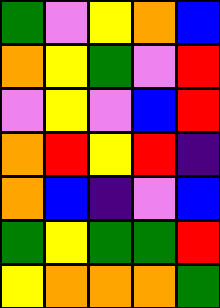[["green", "violet", "yellow", "orange", "blue"], ["orange", "yellow", "green", "violet", "red"], ["violet", "yellow", "violet", "blue", "red"], ["orange", "red", "yellow", "red", "indigo"], ["orange", "blue", "indigo", "violet", "blue"], ["green", "yellow", "green", "green", "red"], ["yellow", "orange", "orange", "orange", "green"]]